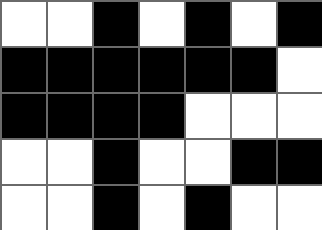[["white", "white", "black", "white", "black", "white", "black"], ["black", "black", "black", "black", "black", "black", "white"], ["black", "black", "black", "black", "white", "white", "white"], ["white", "white", "black", "white", "white", "black", "black"], ["white", "white", "black", "white", "black", "white", "white"]]